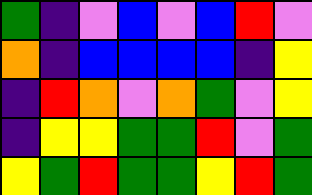[["green", "indigo", "violet", "blue", "violet", "blue", "red", "violet"], ["orange", "indigo", "blue", "blue", "blue", "blue", "indigo", "yellow"], ["indigo", "red", "orange", "violet", "orange", "green", "violet", "yellow"], ["indigo", "yellow", "yellow", "green", "green", "red", "violet", "green"], ["yellow", "green", "red", "green", "green", "yellow", "red", "green"]]